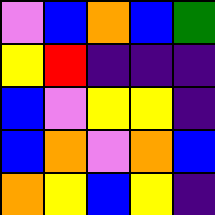[["violet", "blue", "orange", "blue", "green"], ["yellow", "red", "indigo", "indigo", "indigo"], ["blue", "violet", "yellow", "yellow", "indigo"], ["blue", "orange", "violet", "orange", "blue"], ["orange", "yellow", "blue", "yellow", "indigo"]]